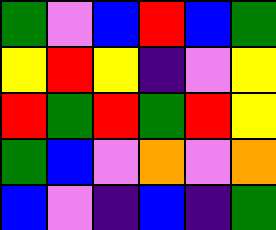[["green", "violet", "blue", "red", "blue", "green"], ["yellow", "red", "yellow", "indigo", "violet", "yellow"], ["red", "green", "red", "green", "red", "yellow"], ["green", "blue", "violet", "orange", "violet", "orange"], ["blue", "violet", "indigo", "blue", "indigo", "green"]]